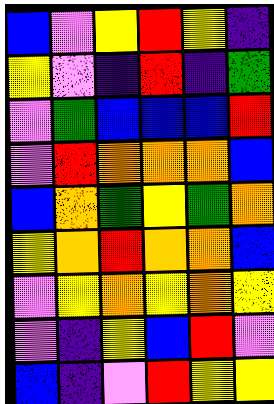[["blue", "violet", "yellow", "red", "yellow", "indigo"], ["yellow", "violet", "indigo", "red", "indigo", "green"], ["violet", "green", "blue", "blue", "blue", "red"], ["violet", "red", "orange", "orange", "orange", "blue"], ["blue", "orange", "green", "yellow", "green", "orange"], ["yellow", "orange", "red", "orange", "orange", "blue"], ["violet", "yellow", "orange", "yellow", "orange", "yellow"], ["violet", "indigo", "yellow", "blue", "red", "violet"], ["blue", "indigo", "violet", "red", "yellow", "yellow"]]